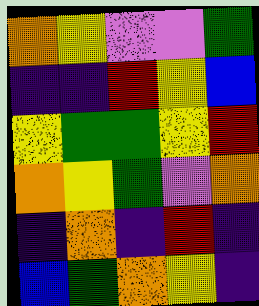[["orange", "yellow", "violet", "violet", "green"], ["indigo", "indigo", "red", "yellow", "blue"], ["yellow", "green", "green", "yellow", "red"], ["orange", "yellow", "green", "violet", "orange"], ["indigo", "orange", "indigo", "red", "indigo"], ["blue", "green", "orange", "yellow", "indigo"]]